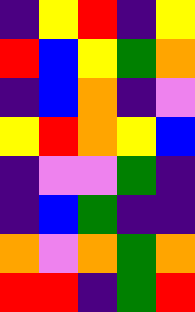[["indigo", "yellow", "red", "indigo", "yellow"], ["red", "blue", "yellow", "green", "orange"], ["indigo", "blue", "orange", "indigo", "violet"], ["yellow", "red", "orange", "yellow", "blue"], ["indigo", "violet", "violet", "green", "indigo"], ["indigo", "blue", "green", "indigo", "indigo"], ["orange", "violet", "orange", "green", "orange"], ["red", "red", "indigo", "green", "red"]]